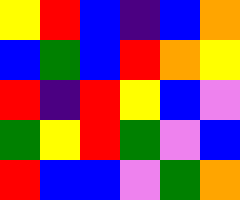[["yellow", "red", "blue", "indigo", "blue", "orange"], ["blue", "green", "blue", "red", "orange", "yellow"], ["red", "indigo", "red", "yellow", "blue", "violet"], ["green", "yellow", "red", "green", "violet", "blue"], ["red", "blue", "blue", "violet", "green", "orange"]]